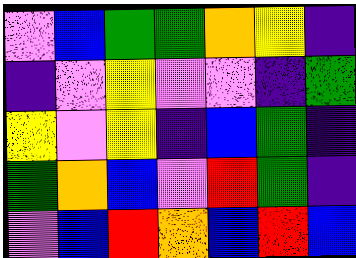[["violet", "blue", "green", "green", "orange", "yellow", "indigo"], ["indigo", "violet", "yellow", "violet", "violet", "indigo", "green"], ["yellow", "violet", "yellow", "indigo", "blue", "green", "indigo"], ["green", "orange", "blue", "violet", "red", "green", "indigo"], ["violet", "blue", "red", "orange", "blue", "red", "blue"]]